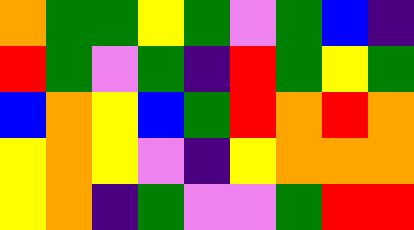[["orange", "green", "green", "yellow", "green", "violet", "green", "blue", "indigo"], ["red", "green", "violet", "green", "indigo", "red", "green", "yellow", "green"], ["blue", "orange", "yellow", "blue", "green", "red", "orange", "red", "orange"], ["yellow", "orange", "yellow", "violet", "indigo", "yellow", "orange", "orange", "orange"], ["yellow", "orange", "indigo", "green", "violet", "violet", "green", "red", "red"]]